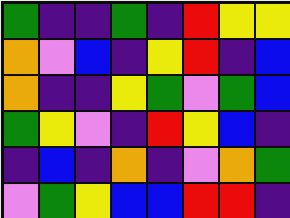[["green", "indigo", "indigo", "green", "indigo", "red", "yellow", "yellow"], ["orange", "violet", "blue", "indigo", "yellow", "red", "indigo", "blue"], ["orange", "indigo", "indigo", "yellow", "green", "violet", "green", "blue"], ["green", "yellow", "violet", "indigo", "red", "yellow", "blue", "indigo"], ["indigo", "blue", "indigo", "orange", "indigo", "violet", "orange", "green"], ["violet", "green", "yellow", "blue", "blue", "red", "red", "indigo"]]